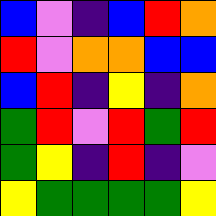[["blue", "violet", "indigo", "blue", "red", "orange"], ["red", "violet", "orange", "orange", "blue", "blue"], ["blue", "red", "indigo", "yellow", "indigo", "orange"], ["green", "red", "violet", "red", "green", "red"], ["green", "yellow", "indigo", "red", "indigo", "violet"], ["yellow", "green", "green", "green", "green", "yellow"]]